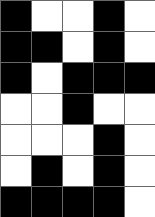[["black", "white", "white", "black", "white"], ["black", "black", "white", "black", "white"], ["black", "white", "black", "black", "black"], ["white", "white", "black", "white", "white"], ["white", "white", "white", "black", "white"], ["white", "black", "white", "black", "white"], ["black", "black", "black", "black", "white"]]